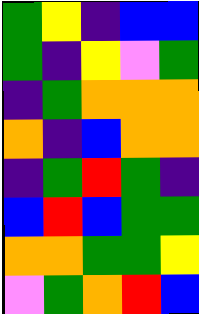[["green", "yellow", "indigo", "blue", "blue"], ["green", "indigo", "yellow", "violet", "green"], ["indigo", "green", "orange", "orange", "orange"], ["orange", "indigo", "blue", "orange", "orange"], ["indigo", "green", "red", "green", "indigo"], ["blue", "red", "blue", "green", "green"], ["orange", "orange", "green", "green", "yellow"], ["violet", "green", "orange", "red", "blue"]]